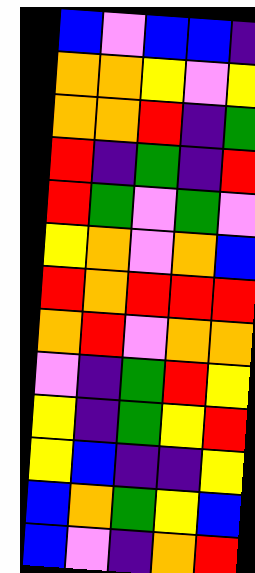[["blue", "violet", "blue", "blue", "indigo"], ["orange", "orange", "yellow", "violet", "yellow"], ["orange", "orange", "red", "indigo", "green"], ["red", "indigo", "green", "indigo", "red"], ["red", "green", "violet", "green", "violet"], ["yellow", "orange", "violet", "orange", "blue"], ["red", "orange", "red", "red", "red"], ["orange", "red", "violet", "orange", "orange"], ["violet", "indigo", "green", "red", "yellow"], ["yellow", "indigo", "green", "yellow", "red"], ["yellow", "blue", "indigo", "indigo", "yellow"], ["blue", "orange", "green", "yellow", "blue"], ["blue", "violet", "indigo", "orange", "red"]]